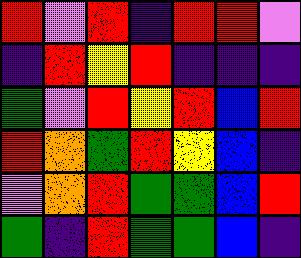[["red", "violet", "red", "indigo", "red", "red", "violet"], ["indigo", "red", "yellow", "red", "indigo", "indigo", "indigo"], ["green", "violet", "red", "yellow", "red", "blue", "red"], ["red", "orange", "green", "red", "yellow", "blue", "indigo"], ["violet", "orange", "red", "green", "green", "blue", "red"], ["green", "indigo", "red", "green", "green", "blue", "indigo"]]